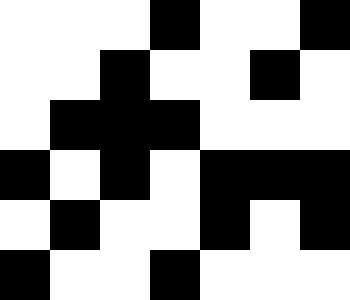[["white", "white", "white", "black", "white", "white", "black"], ["white", "white", "black", "white", "white", "black", "white"], ["white", "black", "black", "black", "white", "white", "white"], ["black", "white", "black", "white", "black", "black", "black"], ["white", "black", "white", "white", "black", "white", "black"], ["black", "white", "white", "black", "white", "white", "white"]]